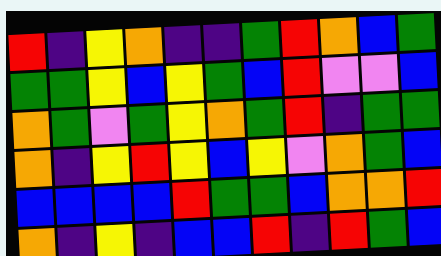[["red", "indigo", "yellow", "orange", "indigo", "indigo", "green", "red", "orange", "blue", "green"], ["green", "green", "yellow", "blue", "yellow", "green", "blue", "red", "violet", "violet", "blue"], ["orange", "green", "violet", "green", "yellow", "orange", "green", "red", "indigo", "green", "green"], ["orange", "indigo", "yellow", "red", "yellow", "blue", "yellow", "violet", "orange", "green", "blue"], ["blue", "blue", "blue", "blue", "red", "green", "green", "blue", "orange", "orange", "red"], ["orange", "indigo", "yellow", "indigo", "blue", "blue", "red", "indigo", "red", "green", "blue"]]